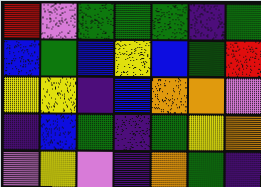[["red", "violet", "green", "green", "green", "indigo", "green"], ["blue", "green", "blue", "yellow", "blue", "green", "red"], ["yellow", "yellow", "indigo", "blue", "orange", "orange", "violet"], ["indigo", "blue", "green", "indigo", "green", "yellow", "orange"], ["violet", "yellow", "violet", "indigo", "orange", "green", "indigo"]]